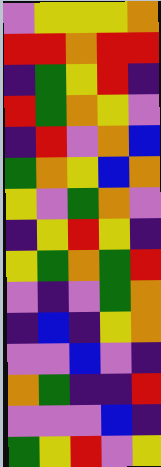[["violet", "yellow", "yellow", "yellow", "orange"], ["red", "red", "orange", "red", "red"], ["indigo", "green", "yellow", "red", "indigo"], ["red", "green", "orange", "yellow", "violet"], ["indigo", "red", "violet", "orange", "blue"], ["green", "orange", "yellow", "blue", "orange"], ["yellow", "violet", "green", "orange", "violet"], ["indigo", "yellow", "red", "yellow", "indigo"], ["yellow", "green", "orange", "green", "red"], ["violet", "indigo", "violet", "green", "orange"], ["indigo", "blue", "indigo", "yellow", "orange"], ["violet", "violet", "blue", "violet", "indigo"], ["orange", "green", "indigo", "indigo", "red"], ["violet", "violet", "violet", "blue", "indigo"], ["green", "yellow", "red", "violet", "yellow"]]